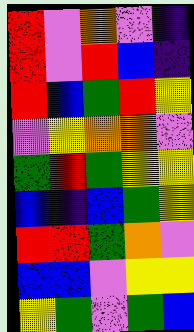[["red", "violet", "orange", "violet", "indigo"], ["red", "violet", "red", "blue", "indigo"], ["red", "blue", "green", "red", "yellow"], ["violet", "yellow", "orange", "orange", "violet"], ["green", "red", "green", "yellow", "yellow"], ["blue", "indigo", "blue", "green", "yellow"], ["red", "red", "green", "orange", "violet"], ["blue", "blue", "violet", "yellow", "yellow"], ["yellow", "green", "violet", "green", "blue"]]